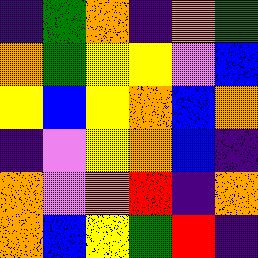[["indigo", "green", "orange", "indigo", "orange", "green"], ["orange", "green", "yellow", "yellow", "violet", "blue"], ["yellow", "blue", "yellow", "orange", "blue", "orange"], ["indigo", "violet", "yellow", "orange", "blue", "indigo"], ["orange", "violet", "orange", "red", "indigo", "orange"], ["orange", "blue", "yellow", "green", "red", "indigo"]]